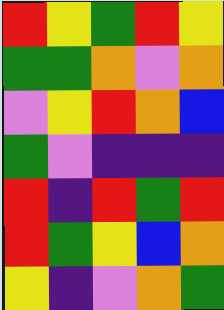[["red", "yellow", "green", "red", "yellow"], ["green", "green", "orange", "violet", "orange"], ["violet", "yellow", "red", "orange", "blue"], ["green", "violet", "indigo", "indigo", "indigo"], ["red", "indigo", "red", "green", "red"], ["red", "green", "yellow", "blue", "orange"], ["yellow", "indigo", "violet", "orange", "green"]]